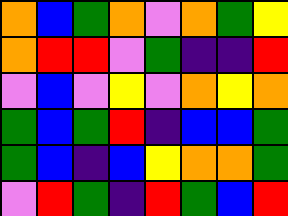[["orange", "blue", "green", "orange", "violet", "orange", "green", "yellow"], ["orange", "red", "red", "violet", "green", "indigo", "indigo", "red"], ["violet", "blue", "violet", "yellow", "violet", "orange", "yellow", "orange"], ["green", "blue", "green", "red", "indigo", "blue", "blue", "green"], ["green", "blue", "indigo", "blue", "yellow", "orange", "orange", "green"], ["violet", "red", "green", "indigo", "red", "green", "blue", "red"]]